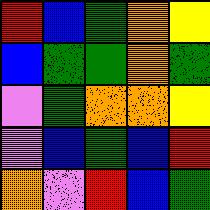[["red", "blue", "green", "orange", "yellow"], ["blue", "green", "green", "orange", "green"], ["violet", "green", "orange", "orange", "yellow"], ["violet", "blue", "green", "blue", "red"], ["orange", "violet", "red", "blue", "green"]]